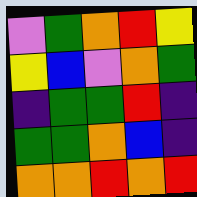[["violet", "green", "orange", "red", "yellow"], ["yellow", "blue", "violet", "orange", "green"], ["indigo", "green", "green", "red", "indigo"], ["green", "green", "orange", "blue", "indigo"], ["orange", "orange", "red", "orange", "red"]]